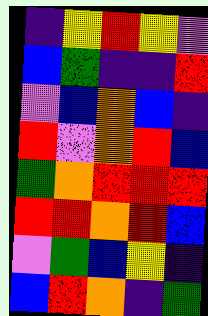[["indigo", "yellow", "red", "yellow", "violet"], ["blue", "green", "indigo", "indigo", "red"], ["violet", "blue", "orange", "blue", "indigo"], ["red", "violet", "orange", "red", "blue"], ["green", "orange", "red", "red", "red"], ["red", "red", "orange", "red", "blue"], ["violet", "green", "blue", "yellow", "indigo"], ["blue", "red", "orange", "indigo", "green"]]